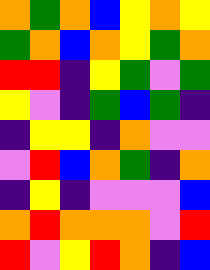[["orange", "green", "orange", "blue", "yellow", "orange", "yellow"], ["green", "orange", "blue", "orange", "yellow", "green", "orange"], ["red", "red", "indigo", "yellow", "green", "violet", "green"], ["yellow", "violet", "indigo", "green", "blue", "green", "indigo"], ["indigo", "yellow", "yellow", "indigo", "orange", "violet", "violet"], ["violet", "red", "blue", "orange", "green", "indigo", "orange"], ["indigo", "yellow", "indigo", "violet", "violet", "violet", "blue"], ["orange", "red", "orange", "orange", "orange", "violet", "red"], ["red", "violet", "yellow", "red", "orange", "indigo", "blue"]]